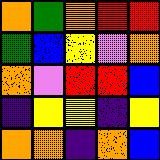[["orange", "green", "orange", "red", "red"], ["green", "blue", "yellow", "violet", "orange"], ["orange", "violet", "red", "red", "blue"], ["indigo", "yellow", "yellow", "indigo", "yellow"], ["orange", "orange", "indigo", "orange", "blue"]]